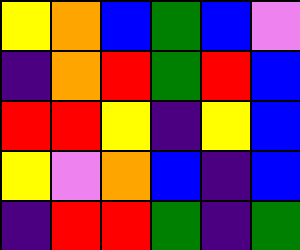[["yellow", "orange", "blue", "green", "blue", "violet"], ["indigo", "orange", "red", "green", "red", "blue"], ["red", "red", "yellow", "indigo", "yellow", "blue"], ["yellow", "violet", "orange", "blue", "indigo", "blue"], ["indigo", "red", "red", "green", "indigo", "green"]]